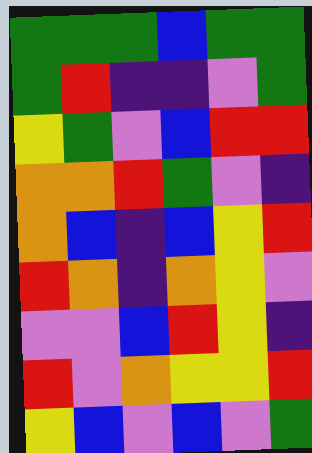[["green", "green", "green", "blue", "green", "green"], ["green", "red", "indigo", "indigo", "violet", "green"], ["yellow", "green", "violet", "blue", "red", "red"], ["orange", "orange", "red", "green", "violet", "indigo"], ["orange", "blue", "indigo", "blue", "yellow", "red"], ["red", "orange", "indigo", "orange", "yellow", "violet"], ["violet", "violet", "blue", "red", "yellow", "indigo"], ["red", "violet", "orange", "yellow", "yellow", "red"], ["yellow", "blue", "violet", "blue", "violet", "green"]]